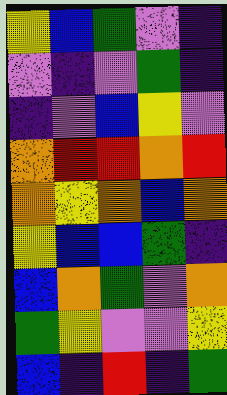[["yellow", "blue", "green", "violet", "indigo"], ["violet", "indigo", "violet", "green", "indigo"], ["indigo", "violet", "blue", "yellow", "violet"], ["orange", "red", "red", "orange", "red"], ["orange", "yellow", "orange", "blue", "orange"], ["yellow", "blue", "blue", "green", "indigo"], ["blue", "orange", "green", "violet", "orange"], ["green", "yellow", "violet", "violet", "yellow"], ["blue", "indigo", "red", "indigo", "green"]]